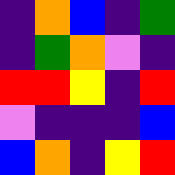[["indigo", "orange", "blue", "indigo", "green"], ["indigo", "green", "orange", "violet", "indigo"], ["red", "red", "yellow", "indigo", "red"], ["violet", "indigo", "indigo", "indigo", "blue"], ["blue", "orange", "indigo", "yellow", "red"]]